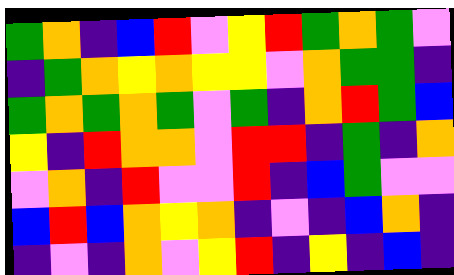[["green", "orange", "indigo", "blue", "red", "violet", "yellow", "red", "green", "orange", "green", "violet"], ["indigo", "green", "orange", "yellow", "orange", "yellow", "yellow", "violet", "orange", "green", "green", "indigo"], ["green", "orange", "green", "orange", "green", "violet", "green", "indigo", "orange", "red", "green", "blue"], ["yellow", "indigo", "red", "orange", "orange", "violet", "red", "red", "indigo", "green", "indigo", "orange"], ["violet", "orange", "indigo", "red", "violet", "violet", "red", "indigo", "blue", "green", "violet", "violet"], ["blue", "red", "blue", "orange", "yellow", "orange", "indigo", "violet", "indigo", "blue", "orange", "indigo"], ["indigo", "violet", "indigo", "orange", "violet", "yellow", "red", "indigo", "yellow", "indigo", "blue", "indigo"]]